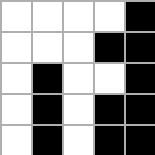[["white", "white", "white", "white", "black"], ["white", "white", "white", "black", "black"], ["white", "black", "white", "white", "black"], ["white", "black", "white", "black", "black"], ["white", "black", "white", "black", "black"]]